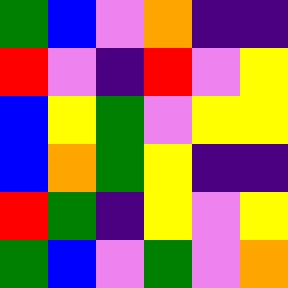[["green", "blue", "violet", "orange", "indigo", "indigo"], ["red", "violet", "indigo", "red", "violet", "yellow"], ["blue", "yellow", "green", "violet", "yellow", "yellow"], ["blue", "orange", "green", "yellow", "indigo", "indigo"], ["red", "green", "indigo", "yellow", "violet", "yellow"], ["green", "blue", "violet", "green", "violet", "orange"]]